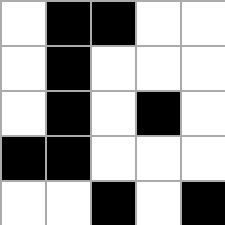[["white", "black", "black", "white", "white"], ["white", "black", "white", "white", "white"], ["white", "black", "white", "black", "white"], ["black", "black", "white", "white", "white"], ["white", "white", "black", "white", "black"]]